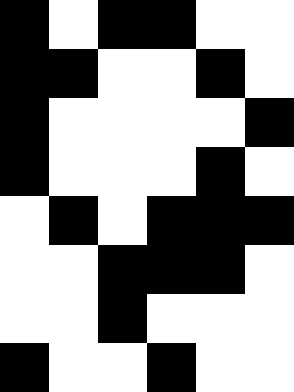[["black", "white", "black", "black", "white", "white"], ["black", "black", "white", "white", "black", "white"], ["black", "white", "white", "white", "white", "black"], ["black", "white", "white", "white", "black", "white"], ["white", "black", "white", "black", "black", "black"], ["white", "white", "black", "black", "black", "white"], ["white", "white", "black", "white", "white", "white"], ["black", "white", "white", "black", "white", "white"]]